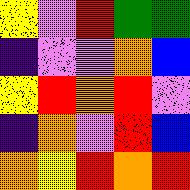[["yellow", "violet", "red", "green", "green"], ["indigo", "violet", "violet", "orange", "blue"], ["yellow", "red", "orange", "red", "violet"], ["indigo", "orange", "violet", "red", "blue"], ["orange", "yellow", "red", "orange", "red"]]